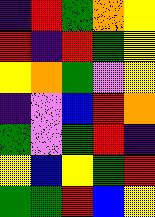[["indigo", "red", "green", "orange", "yellow"], ["red", "indigo", "red", "green", "yellow"], ["yellow", "orange", "green", "violet", "yellow"], ["indigo", "violet", "blue", "red", "orange"], ["green", "violet", "green", "red", "indigo"], ["yellow", "blue", "yellow", "green", "red"], ["green", "green", "red", "blue", "yellow"]]